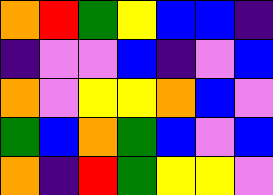[["orange", "red", "green", "yellow", "blue", "blue", "indigo"], ["indigo", "violet", "violet", "blue", "indigo", "violet", "blue"], ["orange", "violet", "yellow", "yellow", "orange", "blue", "violet"], ["green", "blue", "orange", "green", "blue", "violet", "blue"], ["orange", "indigo", "red", "green", "yellow", "yellow", "violet"]]